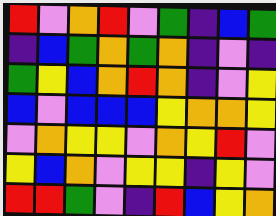[["red", "violet", "orange", "red", "violet", "green", "indigo", "blue", "green"], ["indigo", "blue", "green", "orange", "green", "orange", "indigo", "violet", "indigo"], ["green", "yellow", "blue", "orange", "red", "orange", "indigo", "violet", "yellow"], ["blue", "violet", "blue", "blue", "blue", "yellow", "orange", "orange", "yellow"], ["violet", "orange", "yellow", "yellow", "violet", "orange", "yellow", "red", "violet"], ["yellow", "blue", "orange", "violet", "yellow", "yellow", "indigo", "yellow", "violet"], ["red", "red", "green", "violet", "indigo", "red", "blue", "yellow", "orange"]]